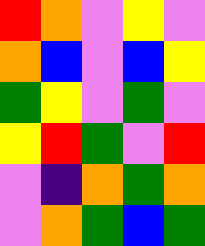[["red", "orange", "violet", "yellow", "violet"], ["orange", "blue", "violet", "blue", "yellow"], ["green", "yellow", "violet", "green", "violet"], ["yellow", "red", "green", "violet", "red"], ["violet", "indigo", "orange", "green", "orange"], ["violet", "orange", "green", "blue", "green"]]